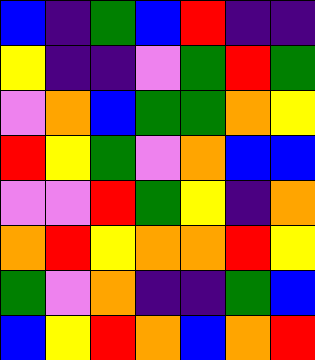[["blue", "indigo", "green", "blue", "red", "indigo", "indigo"], ["yellow", "indigo", "indigo", "violet", "green", "red", "green"], ["violet", "orange", "blue", "green", "green", "orange", "yellow"], ["red", "yellow", "green", "violet", "orange", "blue", "blue"], ["violet", "violet", "red", "green", "yellow", "indigo", "orange"], ["orange", "red", "yellow", "orange", "orange", "red", "yellow"], ["green", "violet", "orange", "indigo", "indigo", "green", "blue"], ["blue", "yellow", "red", "orange", "blue", "orange", "red"]]